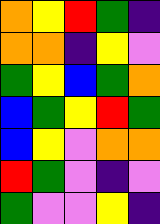[["orange", "yellow", "red", "green", "indigo"], ["orange", "orange", "indigo", "yellow", "violet"], ["green", "yellow", "blue", "green", "orange"], ["blue", "green", "yellow", "red", "green"], ["blue", "yellow", "violet", "orange", "orange"], ["red", "green", "violet", "indigo", "violet"], ["green", "violet", "violet", "yellow", "indigo"]]